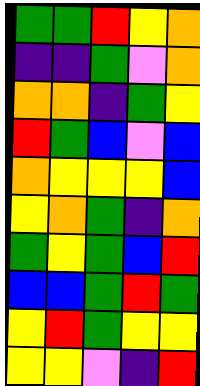[["green", "green", "red", "yellow", "orange"], ["indigo", "indigo", "green", "violet", "orange"], ["orange", "orange", "indigo", "green", "yellow"], ["red", "green", "blue", "violet", "blue"], ["orange", "yellow", "yellow", "yellow", "blue"], ["yellow", "orange", "green", "indigo", "orange"], ["green", "yellow", "green", "blue", "red"], ["blue", "blue", "green", "red", "green"], ["yellow", "red", "green", "yellow", "yellow"], ["yellow", "yellow", "violet", "indigo", "red"]]